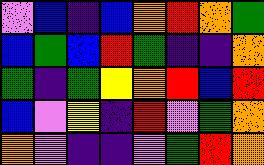[["violet", "blue", "indigo", "blue", "orange", "red", "orange", "green"], ["blue", "green", "blue", "red", "green", "indigo", "indigo", "orange"], ["green", "indigo", "green", "yellow", "orange", "red", "blue", "red"], ["blue", "violet", "yellow", "indigo", "red", "violet", "green", "orange"], ["orange", "violet", "indigo", "indigo", "violet", "green", "red", "orange"]]